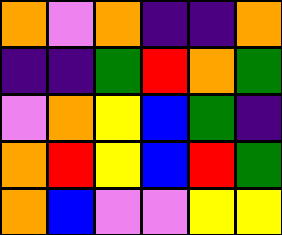[["orange", "violet", "orange", "indigo", "indigo", "orange"], ["indigo", "indigo", "green", "red", "orange", "green"], ["violet", "orange", "yellow", "blue", "green", "indigo"], ["orange", "red", "yellow", "blue", "red", "green"], ["orange", "blue", "violet", "violet", "yellow", "yellow"]]